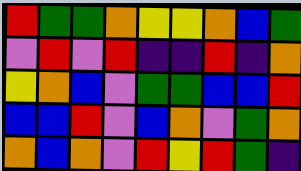[["red", "green", "green", "orange", "yellow", "yellow", "orange", "blue", "green"], ["violet", "red", "violet", "red", "indigo", "indigo", "red", "indigo", "orange"], ["yellow", "orange", "blue", "violet", "green", "green", "blue", "blue", "red"], ["blue", "blue", "red", "violet", "blue", "orange", "violet", "green", "orange"], ["orange", "blue", "orange", "violet", "red", "yellow", "red", "green", "indigo"]]